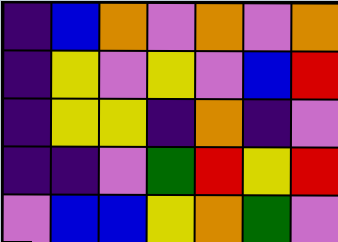[["indigo", "blue", "orange", "violet", "orange", "violet", "orange"], ["indigo", "yellow", "violet", "yellow", "violet", "blue", "red"], ["indigo", "yellow", "yellow", "indigo", "orange", "indigo", "violet"], ["indigo", "indigo", "violet", "green", "red", "yellow", "red"], ["violet", "blue", "blue", "yellow", "orange", "green", "violet"]]